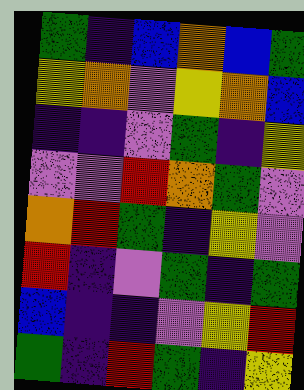[["green", "indigo", "blue", "orange", "blue", "green"], ["yellow", "orange", "violet", "yellow", "orange", "blue"], ["indigo", "indigo", "violet", "green", "indigo", "yellow"], ["violet", "violet", "red", "orange", "green", "violet"], ["orange", "red", "green", "indigo", "yellow", "violet"], ["red", "indigo", "violet", "green", "indigo", "green"], ["blue", "indigo", "indigo", "violet", "yellow", "red"], ["green", "indigo", "red", "green", "indigo", "yellow"]]